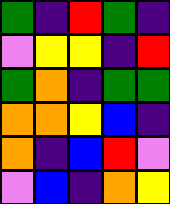[["green", "indigo", "red", "green", "indigo"], ["violet", "yellow", "yellow", "indigo", "red"], ["green", "orange", "indigo", "green", "green"], ["orange", "orange", "yellow", "blue", "indigo"], ["orange", "indigo", "blue", "red", "violet"], ["violet", "blue", "indigo", "orange", "yellow"]]